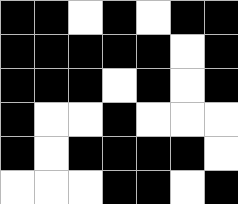[["black", "black", "white", "black", "white", "black", "black"], ["black", "black", "black", "black", "black", "white", "black"], ["black", "black", "black", "white", "black", "white", "black"], ["black", "white", "white", "black", "white", "white", "white"], ["black", "white", "black", "black", "black", "black", "white"], ["white", "white", "white", "black", "black", "white", "black"]]